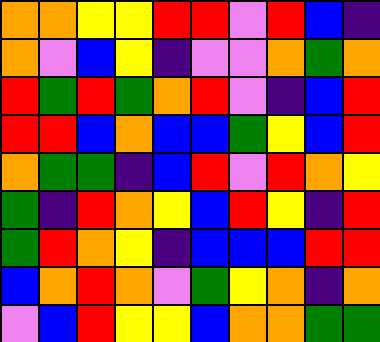[["orange", "orange", "yellow", "yellow", "red", "red", "violet", "red", "blue", "indigo"], ["orange", "violet", "blue", "yellow", "indigo", "violet", "violet", "orange", "green", "orange"], ["red", "green", "red", "green", "orange", "red", "violet", "indigo", "blue", "red"], ["red", "red", "blue", "orange", "blue", "blue", "green", "yellow", "blue", "red"], ["orange", "green", "green", "indigo", "blue", "red", "violet", "red", "orange", "yellow"], ["green", "indigo", "red", "orange", "yellow", "blue", "red", "yellow", "indigo", "red"], ["green", "red", "orange", "yellow", "indigo", "blue", "blue", "blue", "red", "red"], ["blue", "orange", "red", "orange", "violet", "green", "yellow", "orange", "indigo", "orange"], ["violet", "blue", "red", "yellow", "yellow", "blue", "orange", "orange", "green", "green"]]